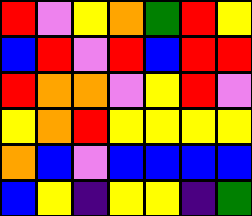[["red", "violet", "yellow", "orange", "green", "red", "yellow"], ["blue", "red", "violet", "red", "blue", "red", "red"], ["red", "orange", "orange", "violet", "yellow", "red", "violet"], ["yellow", "orange", "red", "yellow", "yellow", "yellow", "yellow"], ["orange", "blue", "violet", "blue", "blue", "blue", "blue"], ["blue", "yellow", "indigo", "yellow", "yellow", "indigo", "green"]]